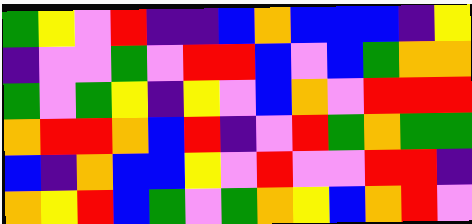[["green", "yellow", "violet", "red", "indigo", "indigo", "blue", "orange", "blue", "blue", "blue", "indigo", "yellow"], ["indigo", "violet", "violet", "green", "violet", "red", "red", "blue", "violet", "blue", "green", "orange", "orange"], ["green", "violet", "green", "yellow", "indigo", "yellow", "violet", "blue", "orange", "violet", "red", "red", "red"], ["orange", "red", "red", "orange", "blue", "red", "indigo", "violet", "red", "green", "orange", "green", "green"], ["blue", "indigo", "orange", "blue", "blue", "yellow", "violet", "red", "violet", "violet", "red", "red", "indigo"], ["orange", "yellow", "red", "blue", "green", "violet", "green", "orange", "yellow", "blue", "orange", "red", "violet"]]